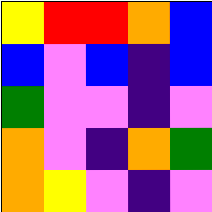[["yellow", "red", "red", "orange", "blue"], ["blue", "violet", "blue", "indigo", "blue"], ["green", "violet", "violet", "indigo", "violet"], ["orange", "violet", "indigo", "orange", "green"], ["orange", "yellow", "violet", "indigo", "violet"]]